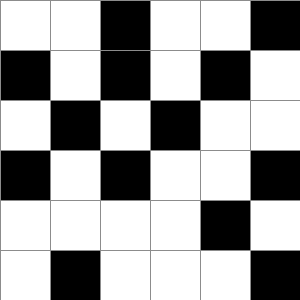[["white", "white", "black", "white", "white", "black"], ["black", "white", "black", "white", "black", "white"], ["white", "black", "white", "black", "white", "white"], ["black", "white", "black", "white", "white", "black"], ["white", "white", "white", "white", "black", "white"], ["white", "black", "white", "white", "white", "black"]]